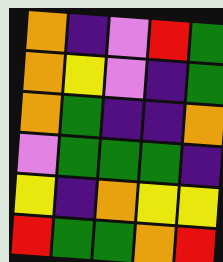[["orange", "indigo", "violet", "red", "green"], ["orange", "yellow", "violet", "indigo", "green"], ["orange", "green", "indigo", "indigo", "orange"], ["violet", "green", "green", "green", "indigo"], ["yellow", "indigo", "orange", "yellow", "yellow"], ["red", "green", "green", "orange", "red"]]